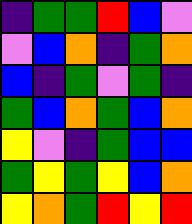[["indigo", "green", "green", "red", "blue", "violet"], ["violet", "blue", "orange", "indigo", "green", "orange"], ["blue", "indigo", "green", "violet", "green", "indigo"], ["green", "blue", "orange", "green", "blue", "orange"], ["yellow", "violet", "indigo", "green", "blue", "blue"], ["green", "yellow", "green", "yellow", "blue", "orange"], ["yellow", "orange", "green", "red", "yellow", "red"]]